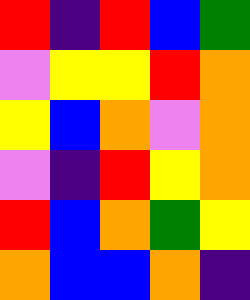[["red", "indigo", "red", "blue", "green"], ["violet", "yellow", "yellow", "red", "orange"], ["yellow", "blue", "orange", "violet", "orange"], ["violet", "indigo", "red", "yellow", "orange"], ["red", "blue", "orange", "green", "yellow"], ["orange", "blue", "blue", "orange", "indigo"]]